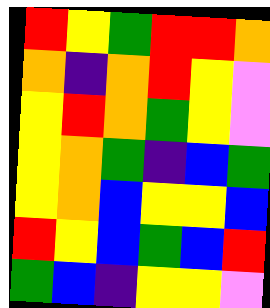[["red", "yellow", "green", "red", "red", "orange"], ["orange", "indigo", "orange", "red", "yellow", "violet"], ["yellow", "red", "orange", "green", "yellow", "violet"], ["yellow", "orange", "green", "indigo", "blue", "green"], ["yellow", "orange", "blue", "yellow", "yellow", "blue"], ["red", "yellow", "blue", "green", "blue", "red"], ["green", "blue", "indigo", "yellow", "yellow", "violet"]]